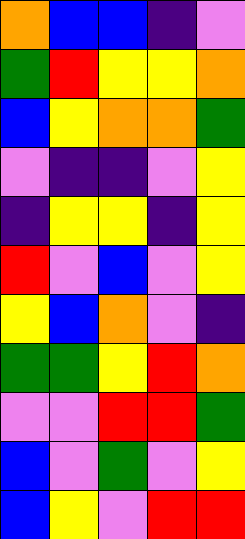[["orange", "blue", "blue", "indigo", "violet"], ["green", "red", "yellow", "yellow", "orange"], ["blue", "yellow", "orange", "orange", "green"], ["violet", "indigo", "indigo", "violet", "yellow"], ["indigo", "yellow", "yellow", "indigo", "yellow"], ["red", "violet", "blue", "violet", "yellow"], ["yellow", "blue", "orange", "violet", "indigo"], ["green", "green", "yellow", "red", "orange"], ["violet", "violet", "red", "red", "green"], ["blue", "violet", "green", "violet", "yellow"], ["blue", "yellow", "violet", "red", "red"]]